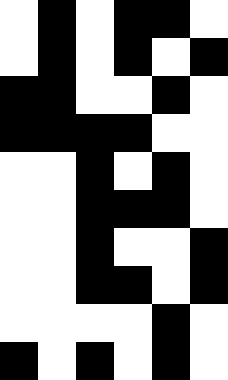[["white", "black", "white", "black", "black", "white"], ["white", "black", "white", "black", "white", "black"], ["black", "black", "white", "white", "black", "white"], ["black", "black", "black", "black", "white", "white"], ["white", "white", "black", "white", "black", "white"], ["white", "white", "black", "black", "black", "white"], ["white", "white", "black", "white", "white", "black"], ["white", "white", "black", "black", "white", "black"], ["white", "white", "white", "white", "black", "white"], ["black", "white", "black", "white", "black", "white"]]